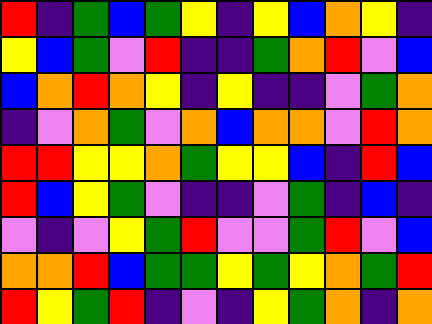[["red", "indigo", "green", "blue", "green", "yellow", "indigo", "yellow", "blue", "orange", "yellow", "indigo"], ["yellow", "blue", "green", "violet", "red", "indigo", "indigo", "green", "orange", "red", "violet", "blue"], ["blue", "orange", "red", "orange", "yellow", "indigo", "yellow", "indigo", "indigo", "violet", "green", "orange"], ["indigo", "violet", "orange", "green", "violet", "orange", "blue", "orange", "orange", "violet", "red", "orange"], ["red", "red", "yellow", "yellow", "orange", "green", "yellow", "yellow", "blue", "indigo", "red", "blue"], ["red", "blue", "yellow", "green", "violet", "indigo", "indigo", "violet", "green", "indigo", "blue", "indigo"], ["violet", "indigo", "violet", "yellow", "green", "red", "violet", "violet", "green", "red", "violet", "blue"], ["orange", "orange", "red", "blue", "green", "green", "yellow", "green", "yellow", "orange", "green", "red"], ["red", "yellow", "green", "red", "indigo", "violet", "indigo", "yellow", "green", "orange", "indigo", "orange"]]